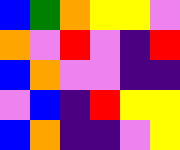[["blue", "green", "orange", "yellow", "yellow", "violet"], ["orange", "violet", "red", "violet", "indigo", "red"], ["blue", "orange", "violet", "violet", "indigo", "indigo"], ["violet", "blue", "indigo", "red", "yellow", "yellow"], ["blue", "orange", "indigo", "indigo", "violet", "yellow"]]